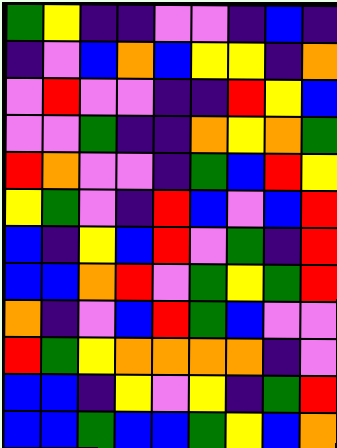[["green", "yellow", "indigo", "indigo", "violet", "violet", "indigo", "blue", "indigo"], ["indigo", "violet", "blue", "orange", "blue", "yellow", "yellow", "indigo", "orange"], ["violet", "red", "violet", "violet", "indigo", "indigo", "red", "yellow", "blue"], ["violet", "violet", "green", "indigo", "indigo", "orange", "yellow", "orange", "green"], ["red", "orange", "violet", "violet", "indigo", "green", "blue", "red", "yellow"], ["yellow", "green", "violet", "indigo", "red", "blue", "violet", "blue", "red"], ["blue", "indigo", "yellow", "blue", "red", "violet", "green", "indigo", "red"], ["blue", "blue", "orange", "red", "violet", "green", "yellow", "green", "red"], ["orange", "indigo", "violet", "blue", "red", "green", "blue", "violet", "violet"], ["red", "green", "yellow", "orange", "orange", "orange", "orange", "indigo", "violet"], ["blue", "blue", "indigo", "yellow", "violet", "yellow", "indigo", "green", "red"], ["blue", "blue", "green", "blue", "blue", "green", "yellow", "blue", "orange"]]